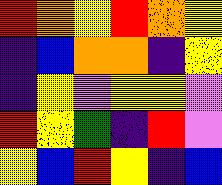[["red", "orange", "yellow", "red", "orange", "yellow"], ["indigo", "blue", "orange", "orange", "indigo", "yellow"], ["indigo", "yellow", "violet", "yellow", "yellow", "violet"], ["red", "yellow", "green", "indigo", "red", "violet"], ["yellow", "blue", "red", "yellow", "indigo", "blue"]]